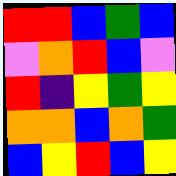[["red", "red", "blue", "green", "blue"], ["violet", "orange", "red", "blue", "violet"], ["red", "indigo", "yellow", "green", "yellow"], ["orange", "orange", "blue", "orange", "green"], ["blue", "yellow", "red", "blue", "yellow"]]